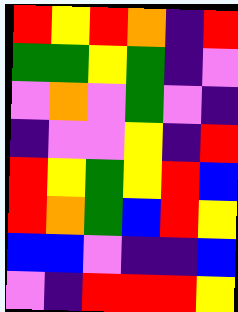[["red", "yellow", "red", "orange", "indigo", "red"], ["green", "green", "yellow", "green", "indigo", "violet"], ["violet", "orange", "violet", "green", "violet", "indigo"], ["indigo", "violet", "violet", "yellow", "indigo", "red"], ["red", "yellow", "green", "yellow", "red", "blue"], ["red", "orange", "green", "blue", "red", "yellow"], ["blue", "blue", "violet", "indigo", "indigo", "blue"], ["violet", "indigo", "red", "red", "red", "yellow"]]